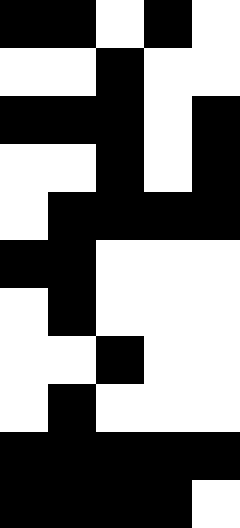[["black", "black", "white", "black", "white"], ["white", "white", "black", "white", "white"], ["black", "black", "black", "white", "black"], ["white", "white", "black", "white", "black"], ["white", "black", "black", "black", "black"], ["black", "black", "white", "white", "white"], ["white", "black", "white", "white", "white"], ["white", "white", "black", "white", "white"], ["white", "black", "white", "white", "white"], ["black", "black", "black", "black", "black"], ["black", "black", "black", "black", "white"]]